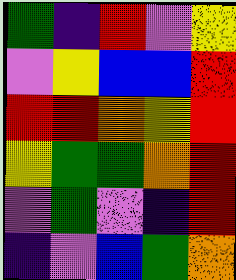[["green", "indigo", "red", "violet", "yellow"], ["violet", "yellow", "blue", "blue", "red"], ["red", "red", "orange", "yellow", "red"], ["yellow", "green", "green", "orange", "red"], ["violet", "green", "violet", "indigo", "red"], ["indigo", "violet", "blue", "green", "orange"]]